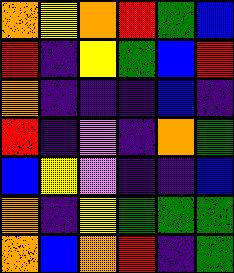[["orange", "yellow", "orange", "red", "green", "blue"], ["red", "indigo", "yellow", "green", "blue", "red"], ["orange", "indigo", "indigo", "indigo", "blue", "indigo"], ["red", "indigo", "violet", "indigo", "orange", "green"], ["blue", "yellow", "violet", "indigo", "indigo", "blue"], ["orange", "indigo", "yellow", "green", "green", "green"], ["orange", "blue", "orange", "red", "indigo", "green"]]